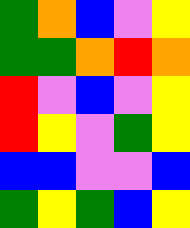[["green", "orange", "blue", "violet", "yellow"], ["green", "green", "orange", "red", "orange"], ["red", "violet", "blue", "violet", "yellow"], ["red", "yellow", "violet", "green", "yellow"], ["blue", "blue", "violet", "violet", "blue"], ["green", "yellow", "green", "blue", "yellow"]]